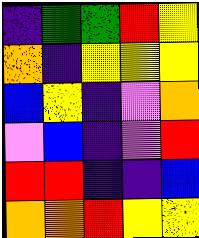[["indigo", "green", "green", "red", "yellow"], ["orange", "indigo", "yellow", "yellow", "yellow"], ["blue", "yellow", "indigo", "violet", "orange"], ["violet", "blue", "indigo", "violet", "red"], ["red", "red", "indigo", "indigo", "blue"], ["orange", "orange", "red", "yellow", "yellow"]]